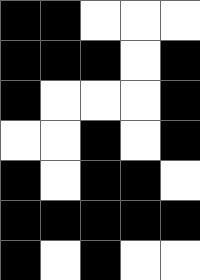[["black", "black", "white", "white", "white"], ["black", "black", "black", "white", "black"], ["black", "white", "white", "white", "black"], ["white", "white", "black", "white", "black"], ["black", "white", "black", "black", "white"], ["black", "black", "black", "black", "black"], ["black", "white", "black", "white", "white"]]